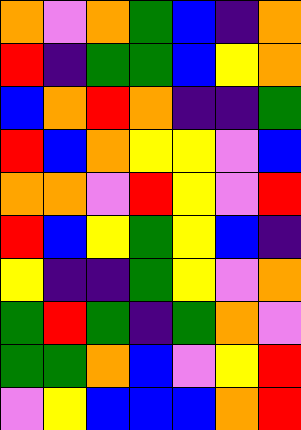[["orange", "violet", "orange", "green", "blue", "indigo", "orange"], ["red", "indigo", "green", "green", "blue", "yellow", "orange"], ["blue", "orange", "red", "orange", "indigo", "indigo", "green"], ["red", "blue", "orange", "yellow", "yellow", "violet", "blue"], ["orange", "orange", "violet", "red", "yellow", "violet", "red"], ["red", "blue", "yellow", "green", "yellow", "blue", "indigo"], ["yellow", "indigo", "indigo", "green", "yellow", "violet", "orange"], ["green", "red", "green", "indigo", "green", "orange", "violet"], ["green", "green", "orange", "blue", "violet", "yellow", "red"], ["violet", "yellow", "blue", "blue", "blue", "orange", "red"]]